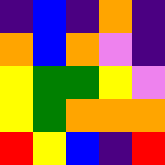[["indigo", "blue", "indigo", "orange", "indigo"], ["orange", "blue", "orange", "violet", "indigo"], ["yellow", "green", "green", "yellow", "violet"], ["yellow", "green", "orange", "orange", "orange"], ["red", "yellow", "blue", "indigo", "red"]]